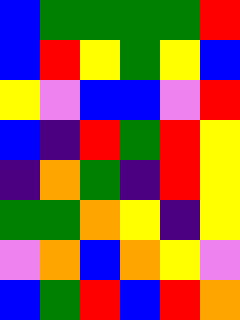[["blue", "green", "green", "green", "green", "red"], ["blue", "red", "yellow", "green", "yellow", "blue"], ["yellow", "violet", "blue", "blue", "violet", "red"], ["blue", "indigo", "red", "green", "red", "yellow"], ["indigo", "orange", "green", "indigo", "red", "yellow"], ["green", "green", "orange", "yellow", "indigo", "yellow"], ["violet", "orange", "blue", "orange", "yellow", "violet"], ["blue", "green", "red", "blue", "red", "orange"]]